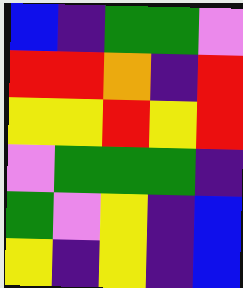[["blue", "indigo", "green", "green", "violet"], ["red", "red", "orange", "indigo", "red"], ["yellow", "yellow", "red", "yellow", "red"], ["violet", "green", "green", "green", "indigo"], ["green", "violet", "yellow", "indigo", "blue"], ["yellow", "indigo", "yellow", "indigo", "blue"]]